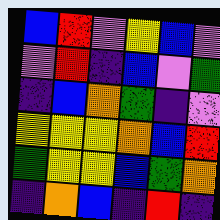[["blue", "red", "violet", "yellow", "blue", "violet"], ["violet", "red", "indigo", "blue", "violet", "green"], ["indigo", "blue", "orange", "green", "indigo", "violet"], ["yellow", "yellow", "yellow", "orange", "blue", "red"], ["green", "yellow", "yellow", "blue", "green", "orange"], ["indigo", "orange", "blue", "indigo", "red", "indigo"]]